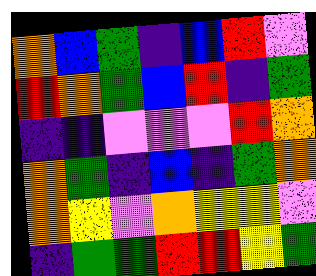[["orange", "blue", "green", "indigo", "blue", "red", "violet"], ["red", "orange", "green", "blue", "red", "indigo", "green"], ["indigo", "indigo", "violet", "violet", "violet", "red", "orange"], ["orange", "green", "indigo", "blue", "indigo", "green", "orange"], ["orange", "yellow", "violet", "orange", "yellow", "yellow", "violet"], ["indigo", "green", "green", "red", "red", "yellow", "green"]]